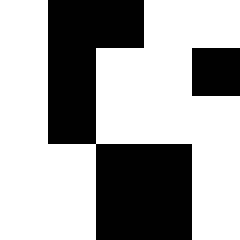[["white", "black", "black", "white", "white"], ["white", "black", "white", "white", "black"], ["white", "black", "white", "white", "white"], ["white", "white", "black", "black", "white"], ["white", "white", "black", "black", "white"]]